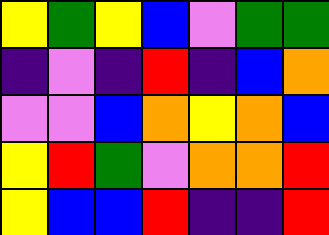[["yellow", "green", "yellow", "blue", "violet", "green", "green"], ["indigo", "violet", "indigo", "red", "indigo", "blue", "orange"], ["violet", "violet", "blue", "orange", "yellow", "orange", "blue"], ["yellow", "red", "green", "violet", "orange", "orange", "red"], ["yellow", "blue", "blue", "red", "indigo", "indigo", "red"]]